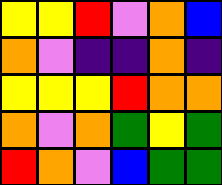[["yellow", "yellow", "red", "violet", "orange", "blue"], ["orange", "violet", "indigo", "indigo", "orange", "indigo"], ["yellow", "yellow", "yellow", "red", "orange", "orange"], ["orange", "violet", "orange", "green", "yellow", "green"], ["red", "orange", "violet", "blue", "green", "green"]]